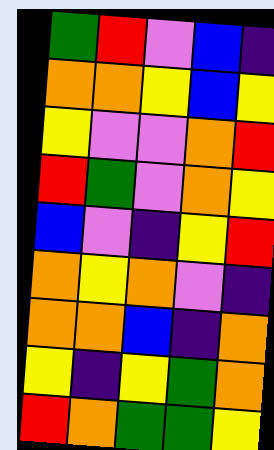[["green", "red", "violet", "blue", "indigo"], ["orange", "orange", "yellow", "blue", "yellow"], ["yellow", "violet", "violet", "orange", "red"], ["red", "green", "violet", "orange", "yellow"], ["blue", "violet", "indigo", "yellow", "red"], ["orange", "yellow", "orange", "violet", "indigo"], ["orange", "orange", "blue", "indigo", "orange"], ["yellow", "indigo", "yellow", "green", "orange"], ["red", "orange", "green", "green", "yellow"]]